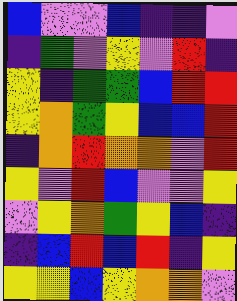[["blue", "violet", "violet", "blue", "indigo", "indigo", "violet"], ["indigo", "green", "violet", "yellow", "violet", "red", "indigo"], ["yellow", "indigo", "green", "green", "blue", "red", "red"], ["yellow", "orange", "green", "yellow", "blue", "blue", "red"], ["indigo", "orange", "red", "orange", "orange", "violet", "red"], ["yellow", "violet", "red", "blue", "violet", "violet", "yellow"], ["violet", "yellow", "orange", "green", "yellow", "blue", "indigo"], ["indigo", "blue", "red", "blue", "red", "indigo", "yellow"], ["yellow", "yellow", "blue", "yellow", "orange", "orange", "violet"]]